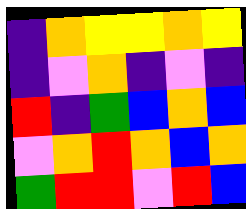[["indigo", "orange", "yellow", "yellow", "orange", "yellow"], ["indigo", "violet", "orange", "indigo", "violet", "indigo"], ["red", "indigo", "green", "blue", "orange", "blue"], ["violet", "orange", "red", "orange", "blue", "orange"], ["green", "red", "red", "violet", "red", "blue"]]